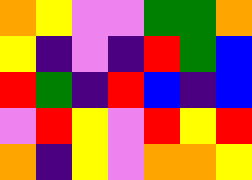[["orange", "yellow", "violet", "violet", "green", "green", "orange"], ["yellow", "indigo", "violet", "indigo", "red", "green", "blue"], ["red", "green", "indigo", "red", "blue", "indigo", "blue"], ["violet", "red", "yellow", "violet", "red", "yellow", "red"], ["orange", "indigo", "yellow", "violet", "orange", "orange", "yellow"]]